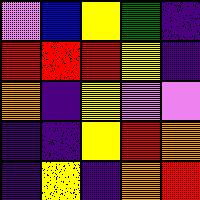[["violet", "blue", "yellow", "green", "indigo"], ["red", "red", "red", "yellow", "indigo"], ["orange", "indigo", "yellow", "violet", "violet"], ["indigo", "indigo", "yellow", "red", "orange"], ["indigo", "yellow", "indigo", "orange", "red"]]